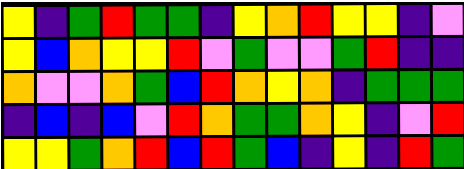[["yellow", "indigo", "green", "red", "green", "green", "indigo", "yellow", "orange", "red", "yellow", "yellow", "indigo", "violet"], ["yellow", "blue", "orange", "yellow", "yellow", "red", "violet", "green", "violet", "violet", "green", "red", "indigo", "indigo"], ["orange", "violet", "violet", "orange", "green", "blue", "red", "orange", "yellow", "orange", "indigo", "green", "green", "green"], ["indigo", "blue", "indigo", "blue", "violet", "red", "orange", "green", "green", "orange", "yellow", "indigo", "violet", "red"], ["yellow", "yellow", "green", "orange", "red", "blue", "red", "green", "blue", "indigo", "yellow", "indigo", "red", "green"]]